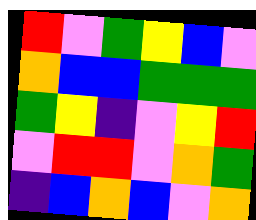[["red", "violet", "green", "yellow", "blue", "violet"], ["orange", "blue", "blue", "green", "green", "green"], ["green", "yellow", "indigo", "violet", "yellow", "red"], ["violet", "red", "red", "violet", "orange", "green"], ["indigo", "blue", "orange", "blue", "violet", "orange"]]